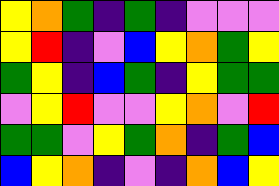[["yellow", "orange", "green", "indigo", "green", "indigo", "violet", "violet", "violet"], ["yellow", "red", "indigo", "violet", "blue", "yellow", "orange", "green", "yellow"], ["green", "yellow", "indigo", "blue", "green", "indigo", "yellow", "green", "green"], ["violet", "yellow", "red", "violet", "violet", "yellow", "orange", "violet", "red"], ["green", "green", "violet", "yellow", "green", "orange", "indigo", "green", "blue"], ["blue", "yellow", "orange", "indigo", "violet", "indigo", "orange", "blue", "yellow"]]